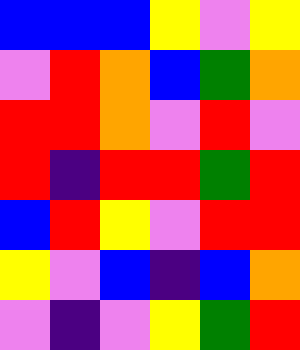[["blue", "blue", "blue", "yellow", "violet", "yellow"], ["violet", "red", "orange", "blue", "green", "orange"], ["red", "red", "orange", "violet", "red", "violet"], ["red", "indigo", "red", "red", "green", "red"], ["blue", "red", "yellow", "violet", "red", "red"], ["yellow", "violet", "blue", "indigo", "blue", "orange"], ["violet", "indigo", "violet", "yellow", "green", "red"]]